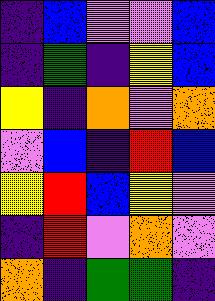[["indigo", "blue", "violet", "violet", "blue"], ["indigo", "green", "indigo", "yellow", "blue"], ["yellow", "indigo", "orange", "violet", "orange"], ["violet", "blue", "indigo", "red", "blue"], ["yellow", "red", "blue", "yellow", "violet"], ["indigo", "red", "violet", "orange", "violet"], ["orange", "indigo", "green", "green", "indigo"]]